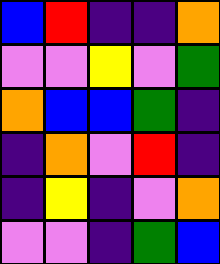[["blue", "red", "indigo", "indigo", "orange"], ["violet", "violet", "yellow", "violet", "green"], ["orange", "blue", "blue", "green", "indigo"], ["indigo", "orange", "violet", "red", "indigo"], ["indigo", "yellow", "indigo", "violet", "orange"], ["violet", "violet", "indigo", "green", "blue"]]